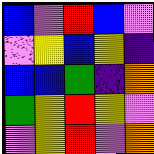[["blue", "violet", "red", "blue", "violet"], ["violet", "yellow", "blue", "yellow", "indigo"], ["blue", "blue", "green", "indigo", "orange"], ["green", "yellow", "red", "yellow", "violet"], ["violet", "yellow", "red", "violet", "orange"]]